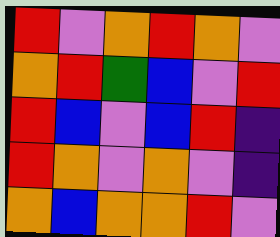[["red", "violet", "orange", "red", "orange", "violet"], ["orange", "red", "green", "blue", "violet", "red"], ["red", "blue", "violet", "blue", "red", "indigo"], ["red", "orange", "violet", "orange", "violet", "indigo"], ["orange", "blue", "orange", "orange", "red", "violet"]]